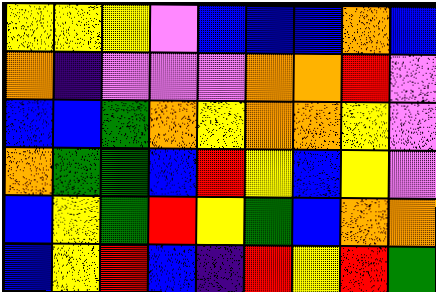[["yellow", "yellow", "yellow", "violet", "blue", "blue", "blue", "orange", "blue"], ["orange", "indigo", "violet", "violet", "violet", "orange", "orange", "red", "violet"], ["blue", "blue", "green", "orange", "yellow", "orange", "orange", "yellow", "violet"], ["orange", "green", "green", "blue", "red", "yellow", "blue", "yellow", "violet"], ["blue", "yellow", "green", "red", "yellow", "green", "blue", "orange", "orange"], ["blue", "yellow", "red", "blue", "indigo", "red", "yellow", "red", "green"]]